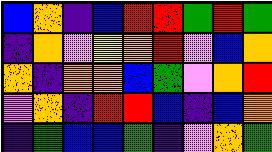[["blue", "orange", "indigo", "blue", "red", "red", "green", "red", "green"], ["indigo", "orange", "violet", "yellow", "orange", "red", "violet", "blue", "orange"], ["orange", "indigo", "orange", "orange", "blue", "green", "violet", "orange", "red"], ["violet", "orange", "indigo", "red", "red", "blue", "indigo", "blue", "orange"], ["indigo", "green", "blue", "blue", "green", "indigo", "violet", "orange", "green"]]